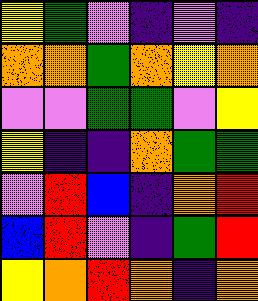[["yellow", "green", "violet", "indigo", "violet", "indigo"], ["orange", "orange", "green", "orange", "yellow", "orange"], ["violet", "violet", "green", "green", "violet", "yellow"], ["yellow", "indigo", "indigo", "orange", "green", "green"], ["violet", "red", "blue", "indigo", "orange", "red"], ["blue", "red", "violet", "indigo", "green", "red"], ["yellow", "orange", "red", "orange", "indigo", "orange"]]